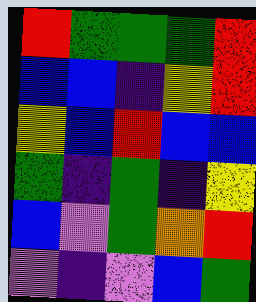[["red", "green", "green", "green", "red"], ["blue", "blue", "indigo", "yellow", "red"], ["yellow", "blue", "red", "blue", "blue"], ["green", "indigo", "green", "indigo", "yellow"], ["blue", "violet", "green", "orange", "red"], ["violet", "indigo", "violet", "blue", "green"]]